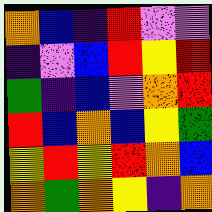[["orange", "blue", "indigo", "red", "violet", "violet"], ["indigo", "violet", "blue", "red", "yellow", "red"], ["green", "indigo", "blue", "violet", "orange", "red"], ["red", "blue", "orange", "blue", "yellow", "green"], ["yellow", "red", "yellow", "red", "orange", "blue"], ["orange", "green", "orange", "yellow", "indigo", "orange"]]